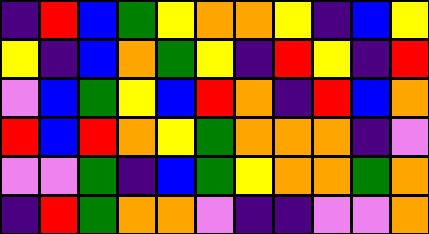[["indigo", "red", "blue", "green", "yellow", "orange", "orange", "yellow", "indigo", "blue", "yellow"], ["yellow", "indigo", "blue", "orange", "green", "yellow", "indigo", "red", "yellow", "indigo", "red"], ["violet", "blue", "green", "yellow", "blue", "red", "orange", "indigo", "red", "blue", "orange"], ["red", "blue", "red", "orange", "yellow", "green", "orange", "orange", "orange", "indigo", "violet"], ["violet", "violet", "green", "indigo", "blue", "green", "yellow", "orange", "orange", "green", "orange"], ["indigo", "red", "green", "orange", "orange", "violet", "indigo", "indigo", "violet", "violet", "orange"]]